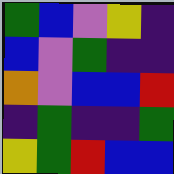[["green", "blue", "violet", "yellow", "indigo"], ["blue", "violet", "green", "indigo", "indigo"], ["orange", "violet", "blue", "blue", "red"], ["indigo", "green", "indigo", "indigo", "green"], ["yellow", "green", "red", "blue", "blue"]]